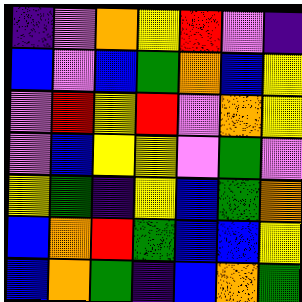[["indigo", "violet", "orange", "yellow", "red", "violet", "indigo"], ["blue", "violet", "blue", "green", "orange", "blue", "yellow"], ["violet", "red", "yellow", "red", "violet", "orange", "yellow"], ["violet", "blue", "yellow", "yellow", "violet", "green", "violet"], ["yellow", "green", "indigo", "yellow", "blue", "green", "orange"], ["blue", "orange", "red", "green", "blue", "blue", "yellow"], ["blue", "orange", "green", "indigo", "blue", "orange", "green"]]